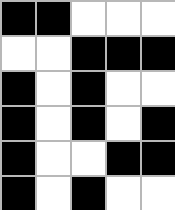[["black", "black", "white", "white", "white"], ["white", "white", "black", "black", "black"], ["black", "white", "black", "white", "white"], ["black", "white", "black", "white", "black"], ["black", "white", "white", "black", "black"], ["black", "white", "black", "white", "white"]]